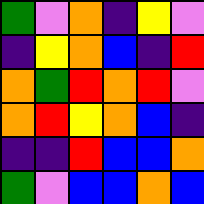[["green", "violet", "orange", "indigo", "yellow", "violet"], ["indigo", "yellow", "orange", "blue", "indigo", "red"], ["orange", "green", "red", "orange", "red", "violet"], ["orange", "red", "yellow", "orange", "blue", "indigo"], ["indigo", "indigo", "red", "blue", "blue", "orange"], ["green", "violet", "blue", "blue", "orange", "blue"]]